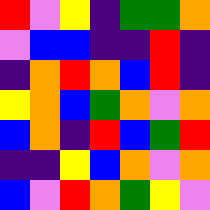[["red", "violet", "yellow", "indigo", "green", "green", "orange"], ["violet", "blue", "blue", "indigo", "indigo", "red", "indigo"], ["indigo", "orange", "red", "orange", "blue", "red", "indigo"], ["yellow", "orange", "blue", "green", "orange", "violet", "orange"], ["blue", "orange", "indigo", "red", "blue", "green", "red"], ["indigo", "indigo", "yellow", "blue", "orange", "violet", "orange"], ["blue", "violet", "red", "orange", "green", "yellow", "violet"]]